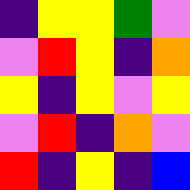[["indigo", "yellow", "yellow", "green", "violet"], ["violet", "red", "yellow", "indigo", "orange"], ["yellow", "indigo", "yellow", "violet", "yellow"], ["violet", "red", "indigo", "orange", "violet"], ["red", "indigo", "yellow", "indigo", "blue"]]